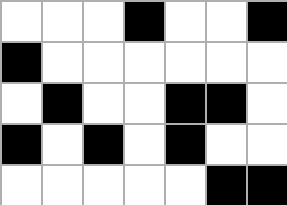[["white", "white", "white", "black", "white", "white", "black"], ["black", "white", "white", "white", "white", "white", "white"], ["white", "black", "white", "white", "black", "black", "white"], ["black", "white", "black", "white", "black", "white", "white"], ["white", "white", "white", "white", "white", "black", "black"]]